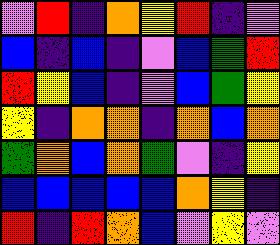[["violet", "red", "indigo", "orange", "yellow", "red", "indigo", "violet"], ["blue", "indigo", "blue", "indigo", "violet", "blue", "green", "red"], ["red", "yellow", "blue", "indigo", "violet", "blue", "green", "yellow"], ["yellow", "indigo", "orange", "orange", "indigo", "orange", "blue", "orange"], ["green", "orange", "blue", "orange", "green", "violet", "indigo", "yellow"], ["blue", "blue", "blue", "blue", "blue", "orange", "yellow", "indigo"], ["red", "indigo", "red", "orange", "blue", "violet", "yellow", "violet"]]